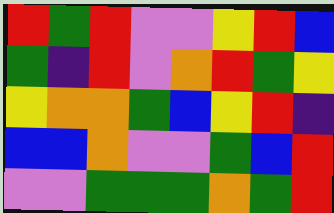[["red", "green", "red", "violet", "violet", "yellow", "red", "blue"], ["green", "indigo", "red", "violet", "orange", "red", "green", "yellow"], ["yellow", "orange", "orange", "green", "blue", "yellow", "red", "indigo"], ["blue", "blue", "orange", "violet", "violet", "green", "blue", "red"], ["violet", "violet", "green", "green", "green", "orange", "green", "red"]]